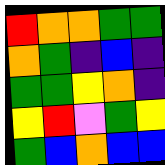[["red", "orange", "orange", "green", "green"], ["orange", "green", "indigo", "blue", "indigo"], ["green", "green", "yellow", "orange", "indigo"], ["yellow", "red", "violet", "green", "yellow"], ["green", "blue", "orange", "blue", "blue"]]